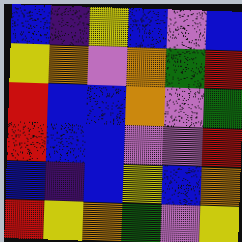[["blue", "indigo", "yellow", "blue", "violet", "blue"], ["yellow", "orange", "violet", "orange", "green", "red"], ["red", "blue", "blue", "orange", "violet", "green"], ["red", "blue", "blue", "violet", "violet", "red"], ["blue", "indigo", "blue", "yellow", "blue", "orange"], ["red", "yellow", "orange", "green", "violet", "yellow"]]